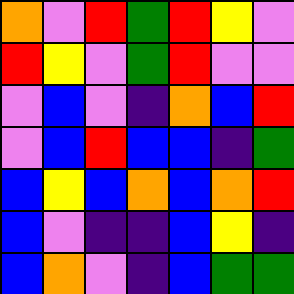[["orange", "violet", "red", "green", "red", "yellow", "violet"], ["red", "yellow", "violet", "green", "red", "violet", "violet"], ["violet", "blue", "violet", "indigo", "orange", "blue", "red"], ["violet", "blue", "red", "blue", "blue", "indigo", "green"], ["blue", "yellow", "blue", "orange", "blue", "orange", "red"], ["blue", "violet", "indigo", "indigo", "blue", "yellow", "indigo"], ["blue", "orange", "violet", "indigo", "blue", "green", "green"]]